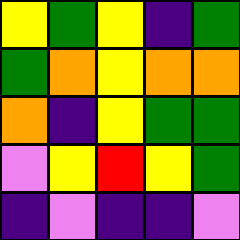[["yellow", "green", "yellow", "indigo", "green"], ["green", "orange", "yellow", "orange", "orange"], ["orange", "indigo", "yellow", "green", "green"], ["violet", "yellow", "red", "yellow", "green"], ["indigo", "violet", "indigo", "indigo", "violet"]]